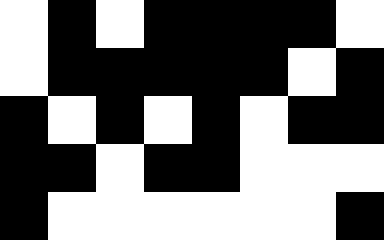[["white", "black", "white", "black", "black", "black", "black", "white"], ["white", "black", "black", "black", "black", "black", "white", "black"], ["black", "white", "black", "white", "black", "white", "black", "black"], ["black", "black", "white", "black", "black", "white", "white", "white"], ["black", "white", "white", "white", "white", "white", "white", "black"]]